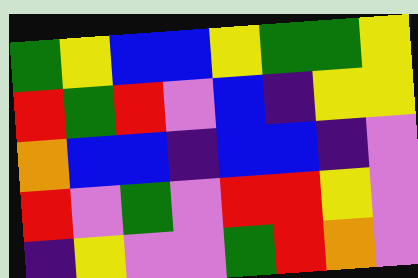[["green", "yellow", "blue", "blue", "yellow", "green", "green", "yellow"], ["red", "green", "red", "violet", "blue", "indigo", "yellow", "yellow"], ["orange", "blue", "blue", "indigo", "blue", "blue", "indigo", "violet"], ["red", "violet", "green", "violet", "red", "red", "yellow", "violet"], ["indigo", "yellow", "violet", "violet", "green", "red", "orange", "violet"]]